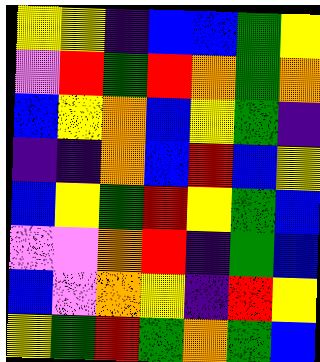[["yellow", "yellow", "indigo", "blue", "blue", "green", "yellow"], ["violet", "red", "green", "red", "orange", "green", "orange"], ["blue", "yellow", "orange", "blue", "yellow", "green", "indigo"], ["indigo", "indigo", "orange", "blue", "red", "blue", "yellow"], ["blue", "yellow", "green", "red", "yellow", "green", "blue"], ["violet", "violet", "orange", "red", "indigo", "green", "blue"], ["blue", "violet", "orange", "yellow", "indigo", "red", "yellow"], ["yellow", "green", "red", "green", "orange", "green", "blue"]]